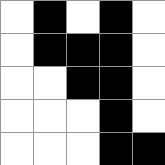[["white", "black", "white", "black", "white"], ["white", "black", "black", "black", "white"], ["white", "white", "black", "black", "white"], ["white", "white", "white", "black", "white"], ["white", "white", "white", "black", "black"]]